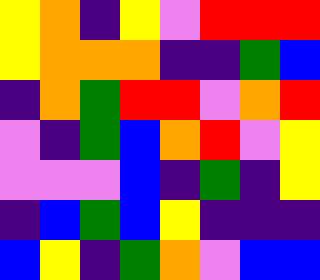[["yellow", "orange", "indigo", "yellow", "violet", "red", "red", "red"], ["yellow", "orange", "orange", "orange", "indigo", "indigo", "green", "blue"], ["indigo", "orange", "green", "red", "red", "violet", "orange", "red"], ["violet", "indigo", "green", "blue", "orange", "red", "violet", "yellow"], ["violet", "violet", "violet", "blue", "indigo", "green", "indigo", "yellow"], ["indigo", "blue", "green", "blue", "yellow", "indigo", "indigo", "indigo"], ["blue", "yellow", "indigo", "green", "orange", "violet", "blue", "blue"]]